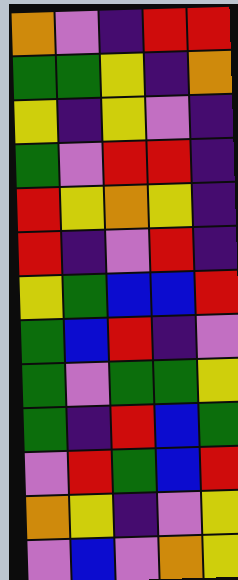[["orange", "violet", "indigo", "red", "red"], ["green", "green", "yellow", "indigo", "orange"], ["yellow", "indigo", "yellow", "violet", "indigo"], ["green", "violet", "red", "red", "indigo"], ["red", "yellow", "orange", "yellow", "indigo"], ["red", "indigo", "violet", "red", "indigo"], ["yellow", "green", "blue", "blue", "red"], ["green", "blue", "red", "indigo", "violet"], ["green", "violet", "green", "green", "yellow"], ["green", "indigo", "red", "blue", "green"], ["violet", "red", "green", "blue", "red"], ["orange", "yellow", "indigo", "violet", "yellow"], ["violet", "blue", "violet", "orange", "yellow"]]